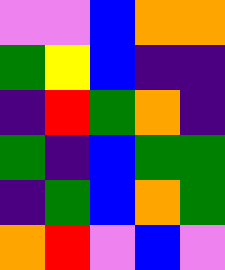[["violet", "violet", "blue", "orange", "orange"], ["green", "yellow", "blue", "indigo", "indigo"], ["indigo", "red", "green", "orange", "indigo"], ["green", "indigo", "blue", "green", "green"], ["indigo", "green", "blue", "orange", "green"], ["orange", "red", "violet", "blue", "violet"]]